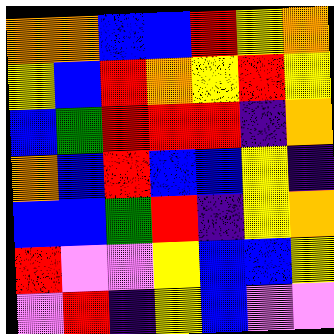[["orange", "orange", "blue", "blue", "red", "yellow", "orange"], ["yellow", "blue", "red", "orange", "yellow", "red", "yellow"], ["blue", "green", "red", "red", "red", "indigo", "orange"], ["orange", "blue", "red", "blue", "blue", "yellow", "indigo"], ["blue", "blue", "green", "red", "indigo", "yellow", "orange"], ["red", "violet", "violet", "yellow", "blue", "blue", "yellow"], ["violet", "red", "indigo", "yellow", "blue", "violet", "violet"]]